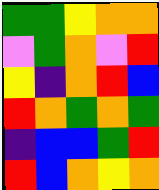[["green", "green", "yellow", "orange", "orange"], ["violet", "green", "orange", "violet", "red"], ["yellow", "indigo", "orange", "red", "blue"], ["red", "orange", "green", "orange", "green"], ["indigo", "blue", "blue", "green", "red"], ["red", "blue", "orange", "yellow", "orange"]]